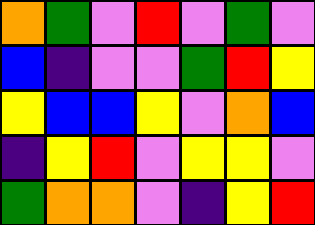[["orange", "green", "violet", "red", "violet", "green", "violet"], ["blue", "indigo", "violet", "violet", "green", "red", "yellow"], ["yellow", "blue", "blue", "yellow", "violet", "orange", "blue"], ["indigo", "yellow", "red", "violet", "yellow", "yellow", "violet"], ["green", "orange", "orange", "violet", "indigo", "yellow", "red"]]